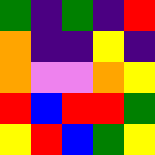[["green", "indigo", "green", "indigo", "red"], ["orange", "indigo", "indigo", "yellow", "indigo"], ["orange", "violet", "violet", "orange", "yellow"], ["red", "blue", "red", "red", "green"], ["yellow", "red", "blue", "green", "yellow"]]